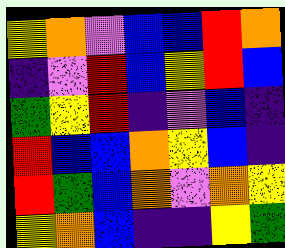[["yellow", "orange", "violet", "blue", "blue", "red", "orange"], ["indigo", "violet", "red", "blue", "yellow", "red", "blue"], ["green", "yellow", "red", "indigo", "violet", "blue", "indigo"], ["red", "blue", "blue", "orange", "yellow", "blue", "indigo"], ["red", "green", "blue", "orange", "violet", "orange", "yellow"], ["yellow", "orange", "blue", "indigo", "indigo", "yellow", "green"]]